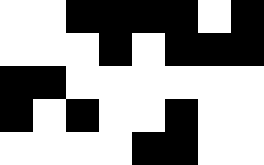[["white", "white", "black", "black", "black", "black", "white", "black"], ["white", "white", "white", "black", "white", "black", "black", "black"], ["black", "black", "white", "white", "white", "white", "white", "white"], ["black", "white", "black", "white", "white", "black", "white", "white"], ["white", "white", "white", "white", "black", "black", "white", "white"]]